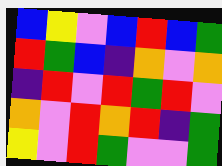[["blue", "yellow", "violet", "blue", "red", "blue", "green"], ["red", "green", "blue", "indigo", "orange", "violet", "orange"], ["indigo", "red", "violet", "red", "green", "red", "violet"], ["orange", "violet", "red", "orange", "red", "indigo", "green"], ["yellow", "violet", "red", "green", "violet", "violet", "green"]]